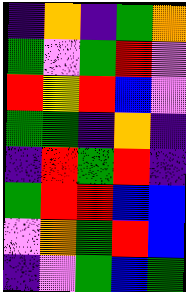[["indigo", "orange", "indigo", "green", "orange"], ["green", "violet", "green", "red", "violet"], ["red", "yellow", "red", "blue", "violet"], ["green", "green", "indigo", "orange", "indigo"], ["indigo", "red", "green", "red", "indigo"], ["green", "red", "red", "blue", "blue"], ["violet", "orange", "green", "red", "blue"], ["indigo", "violet", "green", "blue", "green"]]